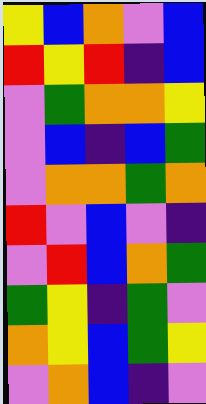[["yellow", "blue", "orange", "violet", "blue"], ["red", "yellow", "red", "indigo", "blue"], ["violet", "green", "orange", "orange", "yellow"], ["violet", "blue", "indigo", "blue", "green"], ["violet", "orange", "orange", "green", "orange"], ["red", "violet", "blue", "violet", "indigo"], ["violet", "red", "blue", "orange", "green"], ["green", "yellow", "indigo", "green", "violet"], ["orange", "yellow", "blue", "green", "yellow"], ["violet", "orange", "blue", "indigo", "violet"]]